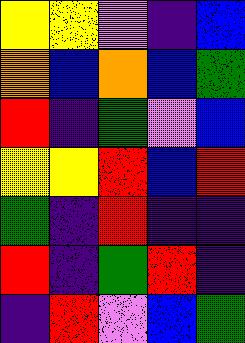[["yellow", "yellow", "violet", "indigo", "blue"], ["orange", "blue", "orange", "blue", "green"], ["red", "indigo", "green", "violet", "blue"], ["yellow", "yellow", "red", "blue", "red"], ["green", "indigo", "red", "indigo", "indigo"], ["red", "indigo", "green", "red", "indigo"], ["indigo", "red", "violet", "blue", "green"]]